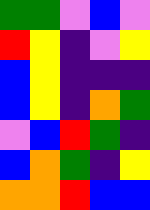[["green", "green", "violet", "blue", "violet"], ["red", "yellow", "indigo", "violet", "yellow"], ["blue", "yellow", "indigo", "indigo", "indigo"], ["blue", "yellow", "indigo", "orange", "green"], ["violet", "blue", "red", "green", "indigo"], ["blue", "orange", "green", "indigo", "yellow"], ["orange", "orange", "red", "blue", "blue"]]